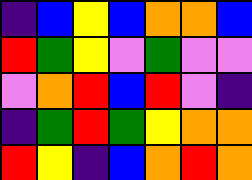[["indigo", "blue", "yellow", "blue", "orange", "orange", "blue"], ["red", "green", "yellow", "violet", "green", "violet", "violet"], ["violet", "orange", "red", "blue", "red", "violet", "indigo"], ["indigo", "green", "red", "green", "yellow", "orange", "orange"], ["red", "yellow", "indigo", "blue", "orange", "red", "orange"]]